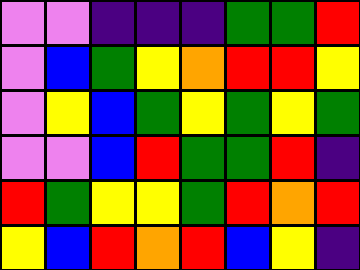[["violet", "violet", "indigo", "indigo", "indigo", "green", "green", "red"], ["violet", "blue", "green", "yellow", "orange", "red", "red", "yellow"], ["violet", "yellow", "blue", "green", "yellow", "green", "yellow", "green"], ["violet", "violet", "blue", "red", "green", "green", "red", "indigo"], ["red", "green", "yellow", "yellow", "green", "red", "orange", "red"], ["yellow", "blue", "red", "orange", "red", "blue", "yellow", "indigo"]]